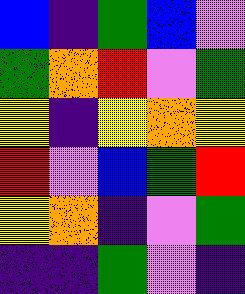[["blue", "indigo", "green", "blue", "violet"], ["green", "orange", "red", "violet", "green"], ["yellow", "indigo", "yellow", "orange", "yellow"], ["red", "violet", "blue", "green", "red"], ["yellow", "orange", "indigo", "violet", "green"], ["indigo", "indigo", "green", "violet", "indigo"]]